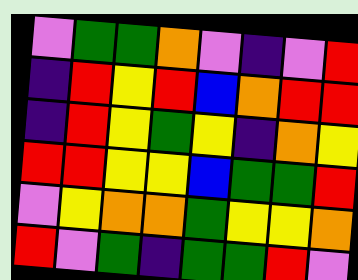[["violet", "green", "green", "orange", "violet", "indigo", "violet", "red"], ["indigo", "red", "yellow", "red", "blue", "orange", "red", "red"], ["indigo", "red", "yellow", "green", "yellow", "indigo", "orange", "yellow"], ["red", "red", "yellow", "yellow", "blue", "green", "green", "red"], ["violet", "yellow", "orange", "orange", "green", "yellow", "yellow", "orange"], ["red", "violet", "green", "indigo", "green", "green", "red", "violet"]]